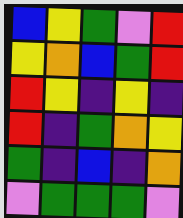[["blue", "yellow", "green", "violet", "red"], ["yellow", "orange", "blue", "green", "red"], ["red", "yellow", "indigo", "yellow", "indigo"], ["red", "indigo", "green", "orange", "yellow"], ["green", "indigo", "blue", "indigo", "orange"], ["violet", "green", "green", "green", "violet"]]